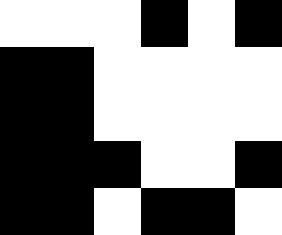[["white", "white", "white", "black", "white", "black"], ["black", "black", "white", "white", "white", "white"], ["black", "black", "white", "white", "white", "white"], ["black", "black", "black", "white", "white", "black"], ["black", "black", "white", "black", "black", "white"]]